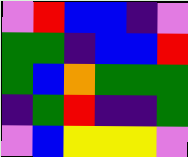[["violet", "red", "blue", "blue", "indigo", "violet"], ["green", "green", "indigo", "blue", "blue", "red"], ["green", "blue", "orange", "green", "green", "green"], ["indigo", "green", "red", "indigo", "indigo", "green"], ["violet", "blue", "yellow", "yellow", "yellow", "violet"]]